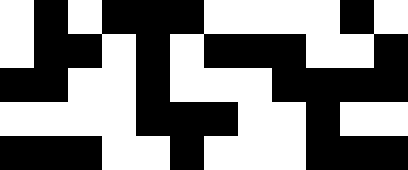[["white", "black", "white", "black", "black", "black", "white", "white", "white", "white", "black", "white"], ["white", "black", "black", "white", "black", "white", "black", "black", "black", "white", "white", "black"], ["black", "black", "white", "white", "black", "white", "white", "white", "black", "black", "black", "black"], ["white", "white", "white", "white", "black", "black", "black", "white", "white", "black", "white", "white"], ["black", "black", "black", "white", "white", "black", "white", "white", "white", "black", "black", "black"]]